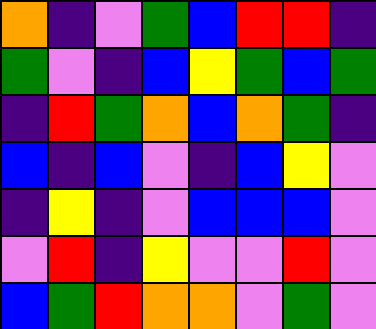[["orange", "indigo", "violet", "green", "blue", "red", "red", "indigo"], ["green", "violet", "indigo", "blue", "yellow", "green", "blue", "green"], ["indigo", "red", "green", "orange", "blue", "orange", "green", "indigo"], ["blue", "indigo", "blue", "violet", "indigo", "blue", "yellow", "violet"], ["indigo", "yellow", "indigo", "violet", "blue", "blue", "blue", "violet"], ["violet", "red", "indigo", "yellow", "violet", "violet", "red", "violet"], ["blue", "green", "red", "orange", "orange", "violet", "green", "violet"]]